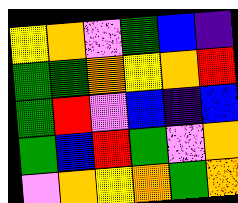[["yellow", "orange", "violet", "green", "blue", "indigo"], ["green", "green", "orange", "yellow", "orange", "red"], ["green", "red", "violet", "blue", "indigo", "blue"], ["green", "blue", "red", "green", "violet", "orange"], ["violet", "orange", "yellow", "orange", "green", "orange"]]